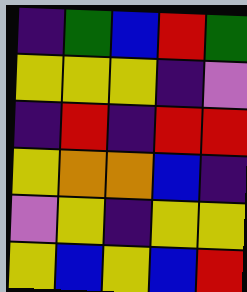[["indigo", "green", "blue", "red", "green"], ["yellow", "yellow", "yellow", "indigo", "violet"], ["indigo", "red", "indigo", "red", "red"], ["yellow", "orange", "orange", "blue", "indigo"], ["violet", "yellow", "indigo", "yellow", "yellow"], ["yellow", "blue", "yellow", "blue", "red"]]